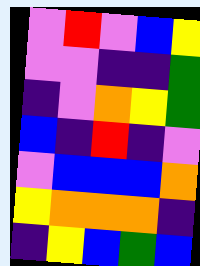[["violet", "red", "violet", "blue", "yellow"], ["violet", "violet", "indigo", "indigo", "green"], ["indigo", "violet", "orange", "yellow", "green"], ["blue", "indigo", "red", "indigo", "violet"], ["violet", "blue", "blue", "blue", "orange"], ["yellow", "orange", "orange", "orange", "indigo"], ["indigo", "yellow", "blue", "green", "blue"]]